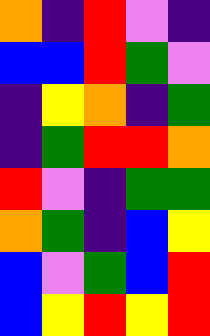[["orange", "indigo", "red", "violet", "indigo"], ["blue", "blue", "red", "green", "violet"], ["indigo", "yellow", "orange", "indigo", "green"], ["indigo", "green", "red", "red", "orange"], ["red", "violet", "indigo", "green", "green"], ["orange", "green", "indigo", "blue", "yellow"], ["blue", "violet", "green", "blue", "red"], ["blue", "yellow", "red", "yellow", "red"]]